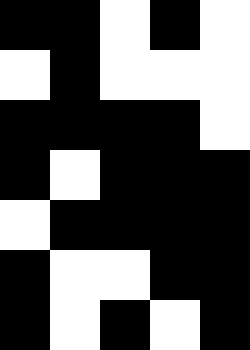[["black", "black", "white", "black", "white"], ["white", "black", "white", "white", "white"], ["black", "black", "black", "black", "white"], ["black", "white", "black", "black", "black"], ["white", "black", "black", "black", "black"], ["black", "white", "white", "black", "black"], ["black", "white", "black", "white", "black"]]